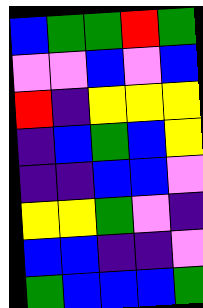[["blue", "green", "green", "red", "green"], ["violet", "violet", "blue", "violet", "blue"], ["red", "indigo", "yellow", "yellow", "yellow"], ["indigo", "blue", "green", "blue", "yellow"], ["indigo", "indigo", "blue", "blue", "violet"], ["yellow", "yellow", "green", "violet", "indigo"], ["blue", "blue", "indigo", "indigo", "violet"], ["green", "blue", "blue", "blue", "green"]]